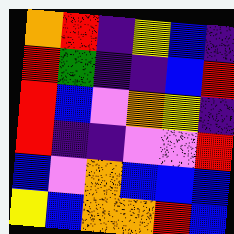[["orange", "red", "indigo", "yellow", "blue", "indigo"], ["red", "green", "indigo", "indigo", "blue", "red"], ["red", "blue", "violet", "orange", "yellow", "indigo"], ["red", "indigo", "indigo", "violet", "violet", "red"], ["blue", "violet", "orange", "blue", "blue", "blue"], ["yellow", "blue", "orange", "orange", "red", "blue"]]